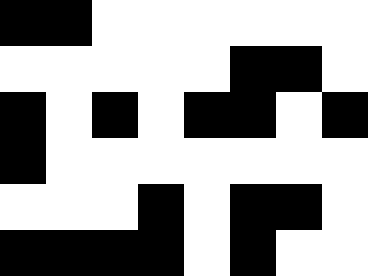[["black", "black", "white", "white", "white", "white", "white", "white"], ["white", "white", "white", "white", "white", "black", "black", "white"], ["black", "white", "black", "white", "black", "black", "white", "black"], ["black", "white", "white", "white", "white", "white", "white", "white"], ["white", "white", "white", "black", "white", "black", "black", "white"], ["black", "black", "black", "black", "white", "black", "white", "white"]]